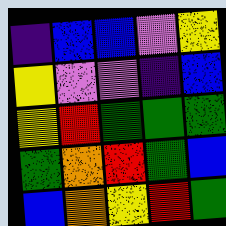[["indigo", "blue", "blue", "violet", "yellow"], ["yellow", "violet", "violet", "indigo", "blue"], ["yellow", "red", "green", "green", "green"], ["green", "orange", "red", "green", "blue"], ["blue", "orange", "yellow", "red", "green"]]